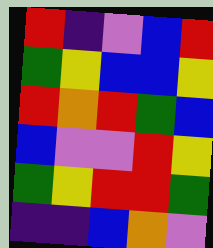[["red", "indigo", "violet", "blue", "red"], ["green", "yellow", "blue", "blue", "yellow"], ["red", "orange", "red", "green", "blue"], ["blue", "violet", "violet", "red", "yellow"], ["green", "yellow", "red", "red", "green"], ["indigo", "indigo", "blue", "orange", "violet"]]